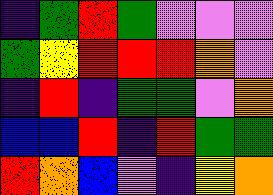[["indigo", "green", "red", "green", "violet", "violet", "violet"], ["green", "yellow", "red", "red", "red", "orange", "violet"], ["indigo", "red", "indigo", "green", "green", "violet", "orange"], ["blue", "blue", "red", "indigo", "red", "green", "green"], ["red", "orange", "blue", "violet", "indigo", "yellow", "orange"]]